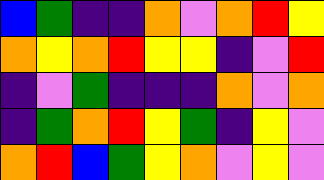[["blue", "green", "indigo", "indigo", "orange", "violet", "orange", "red", "yellow"], ["orange", "yellow", "orange", "red", "yellow", "yellow", "indigo", "violet", "red"], ["indigo", "violet", "green", "indigo", "indigo", "indigo", "orange", "violet", "orange"], ["indigo", "green", "orange", "red", "yellow", "green", "indigo", "yellow", "violet"], ["orange", "red", "blue", "green", "yellow", "orange", "violet", "yellow", "violet"]]